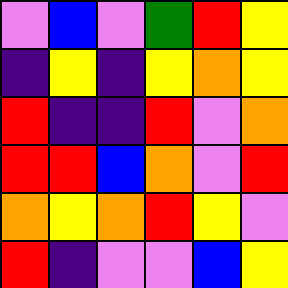[["violet", "blue", "violet", "green", "red", "yellow"], ["indigo", "yellow", "indigo", "yellow", "orange", "yellow"], ["red", "indigo", "indigo", "red", "violet", "orange"], ["red", "red", "blue", "orange", "violet", "red"], ["orange", "yellow", "orange", "red", "yellow", "violet"], ["red", "indigo", "violet", "violet", "blue", "yellow"]]